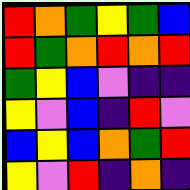[["red", "orange", "green", "yellow", "green", "blue"], ["red", "green", "orange", "red", "orange", "red"], ["green", "yellow", "blue", "violet", "indigo", "indigo"], ["yellow", "violet", "blue", "indigo", "red", "violet"], ["blue", "yellow", "blue", "orange", "green", "red"], ["yellow", "violet", "red", "indigo", "orange", "indigo"]]